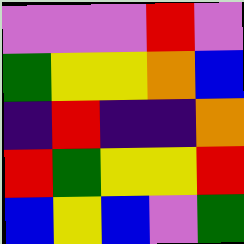[["violet", "violet", "violet", "red", "violet"], ["green", "yellow", "yellow", "orange", "blue"], ["indigo", "red", "indigo", "indigo", "orange"], ["red", "green", "yellow", "yellow", "red"], ["blue", "yellow", "blue", "violet", "green"]]